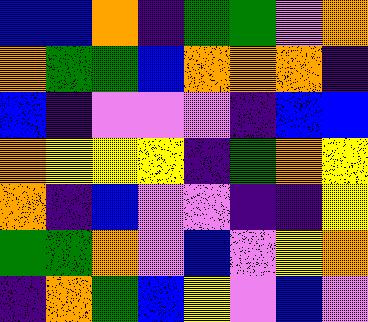[["blue", "blue", "orange", "indigo", "green", "green", "violet", "orange"], ["orange", "green", "green", "blue", "orange", "orange", "orange", "indigo"], ["blue", "indigo", "violet", "violet", "violet", "indigo", "blue", "blue"], ["orange", "yellow", "yellow", "yellow", "indigo", "green", "orange", "yellow"], ["orange", "indigo", "blue", "violet", "violet", "indigo", "indigo", "yellow"], ["green", "green", "orange", "violet", "blue", "violet", "yellow", "orange"], ["indigo", "orange", "green", "blue", "yellow", "violet", "blue", "violet"]]